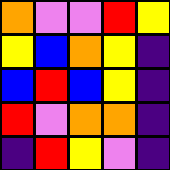[["orange", "violet", "violet", "red", "yellow"], ["yellow", "blue", "orange", "yellow", "indigo"], ["blue", "red", "blue", "yellow", "indigo"], ["red", "violet", "orange", "orange", "indigo"], ["indigo", "red", "yellow", "violet", "indigo"]]